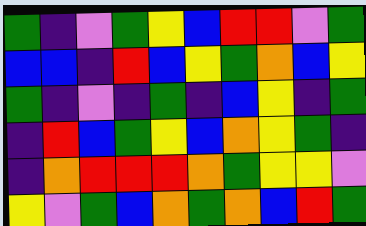[["green", "indigo", "violet", "green", "yellow", "blue", "red", "red", "violet", "green"], ["blue", "blue", "indigo", "red", "blue", "yellow", "green", "orange", "blue", "yellow"], ["green", "indigo", "violet", "indigo", "green", "indigo", "blue", "yellow", "indigo", "green"], ["indigo", "red", "blue", "green", "yellow", "blue", "orange", "yellow", "green", "indigo"], ["indigo", "orange", "red", "red", "red", "orange", "green", "yellow", "yellow", "violet"], ["yellow", "violet", "green", "blue", "orange", "green", "orange", "blue", "red", "green"]]